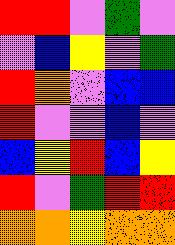[["red", "red", "violet", "green", "violet"], ["violet", "blue", "yellow", "violet", "green"], ["red", "orange", "violet", "blue", "blue"], ["red", "violet", "violet", "blue", "violet"], ["blue", "yellow", "red", "blue", "yellow"], ["red", "violet", "green", "red", "red"], ["orange", "orange", "yellow", "orange", "orange"]]